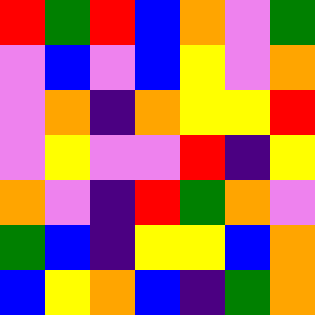[["red", "green", "red", "blue", "orange", "violet", "green"], ["violet", "blue", "violet", "blue", "yellow", "violet", "orange"], ["violet", "orange", "indigo", "orange", "yellow", "yellow", "red"], ["violet", "yellow", "violet", "violet", "red", "indigo", "yellow"], ["orange", "violet", "indigo", "red", "green", "orange", "violet"], ["green", "blue", "indigo", "yellow", "yellow", "blue", "orange"], ["blue", "yellow", "orange", "blue", "indigo", "green", "orange"]]